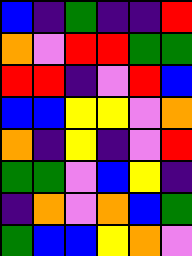[["blue", "indigo", "green", "indigo", "indigo", "red"], ["orange", "violet", "red", "red", "green", "green"], ["red", "red", "indigo", "violet", "red", "blue"], ["blue", "blue", "yellow", "yellow", "violet", "orange"], ["orange", "indigo", "yellow", "indigo", "violet", "red"], ["green", "green", "violet", "blue", "yellow", "indigo"], ["indigo", "orange", "violet", "orange", "blue", "green"], ["green", "blue", "blue", "yellow", "orange", "violet"]]